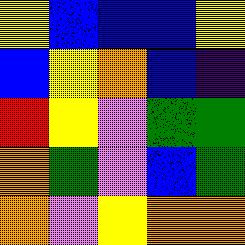[["yellow", "blue", "blue", "blue", "yellow"], ["blue", "yellow", "orange", "blue", "indigo"], ["red", "yellow", "violet", "green", "green"], ["orange", "green", "violet", "blue", "green"], ["orange", "violet", "yellow", "orange", "orange"]]